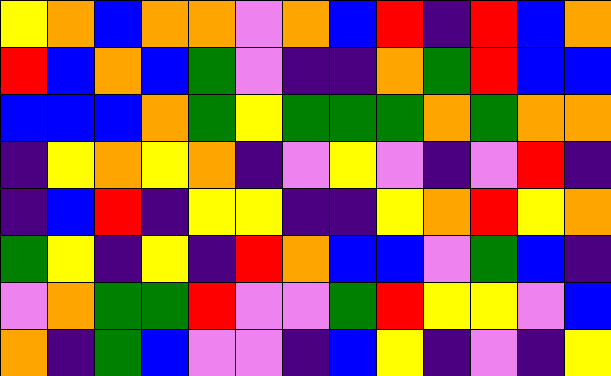[["yellow", "orange", "blue", "orange", "orange", "violet", "orange", "blue", "red", "indigo", "red", "blue", "orange"], ["red", "blue", "orange", "blue", "green", "violet", "indigo", "indigo", "orange", "green", "red", "blue", "blue"], ["blue", "blue", "blue", "orange", "green", "yellow", "green", "green", "green", "orange", "green", "orange", "orange"], ["indigo", "yellow", "orange", "yellow", "orange", "indigo", "violet", "yellow", "violet", "indigo", "violet", "red", "indigo"], ["indigo", "blue", "red", "indigo", "yellow", "yellow", "indigo", "indigo", "yellow", "orange", "red", "yellow", "orange"], ["green", "yellow", "indigo", "yellow", "indigo", "red", "orange", "blue", "blue", "violet", "green", "blue", "indigo"], ["violet", "orange", "green", "green", "red", "violet", "violet", "green", "red", "yellow", "yellow", "violet", "blue"], ["orange", "indigo", "green", "blue", "violet", "violet", "indigo", "blue", "yellow", "indigo", "violet", "indigo", "yellow"]]